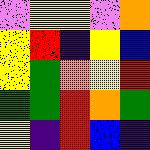[["violet", "yellow", "yellow", "violet", "orange"], ["yellow", "red", "indigo", "yellow", "blue"], ["yellow", "green", "orange", "yellow", "red"], ["green", "green", "red", "orange", "green"], ["yellow", "indigo", "red", "blue", "indigo"]]